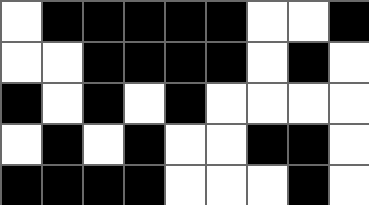[["white", "black", "black", "black", "black", "black", "white", "white", "black"], ["white", "white", "black", "black", "black", "black", "white", "black", "white"], ["black", "white", "black", "white", "black", "white", "white", "white", "white"], ["white", "black", "white", "black", "white", "white", "black", "black", "white"], ["black", "black", "black", "black", "white", "white", "white", "black", "white"]]